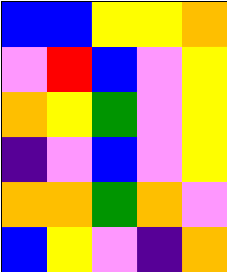[["blue", "blue", "yellow", "yellow", "orange"], ["violet", "red", "blue", "violet", "yellow"], ["orange", "yellow", "green", "violet", "yellow"], ["indigo", "violet", "blue", "violet", "yellow"], ["orange", "orange", "green", "orange", "violet"], ["blue", "yellow", "violet", "indigo", "orange"]]